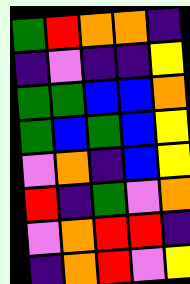[["green", "red", "orange", "orange", "indigo"], ["indigo", "violet", "indigo", "indigo", "yellow"], ["green", "green", "blue", "blue", "orange"], ["green", "blue", "green", "blue", "yellow"], ["violet", "orange", "indigo", "blue", "yellow"], ["red", "indigo", "green", "violet", "orange"], ["violet", "orange", "red", "red", "indigo"], ["indigo", "orange", "red", "violet", "yellow"]]